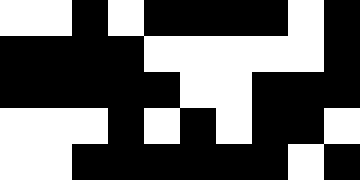[["white", "white", "black", "white", "black", "black", "black", "black", "white", "black"], ["black", "black", "black", "black", "white", "white", "white", "white", "white", "black"], ["black", "black", "black", "black", "black", "white", "white", "black", "black", "black"], ["white", "white", "white", "black", "white", "black", "white", "black", "black", "white"], ["white", "white", "black", "black", "black", "black", "black", "black", "white", "black"]]